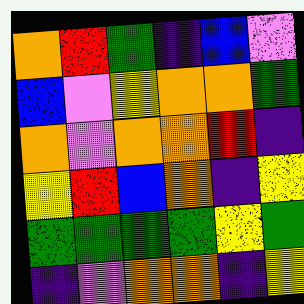[["orange", "red", "green", "indigo", "blue", "violet"], ["blue", "violet", "yellow", "orange", "orange", "green"], ["orange", "violet", "orange", "orange", "red", "indigo"], ["yellow", "red", "blue", "orange", "indigo", "yellow"], ["green", "green", "green", "green", "yellow", "green"], ["indigo", "violet", "orange", "orange", "indigo", "yellow"]]